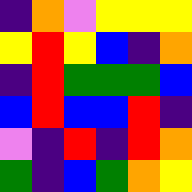[["indigo", "orange", "violet", "yellow", "yellow", "yellow"], ["yellow", "red", "yellow", "blue", "indigo", "orange"], ["indigo", "red", "green", "green", "green", "blue"], ["blue", "red", "blue", "blue", "red", "indigo"], ["violet", "indigo", "red", "indigo", "red", "orange"], ["green", "indigo", "blue", "green", "orange", "yellow"]]